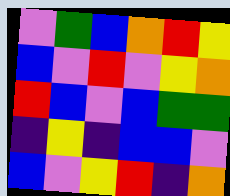[["violet", "green", "blue", "orange", "red", "yellow"], ["blue", "violet", "red", "violet", "yellow", "orange"], ["red", "blue", "violet", "blue", "green", "green"], ["indigo", "yellow", "indigo", "blue", "blue", "violet"], ["blue", "violet", "yellow", "red", "indigo", "orange"]]